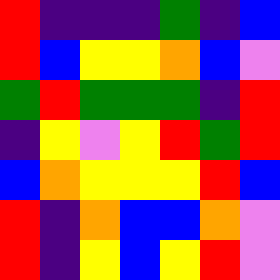[["red", "indigo", "indigo", "indigo", "green", "indigo", "blue"], ["red", "blue", "yellow", "yellow", "orange", "blue", "violet"], ["green", "red", "green", "green", "green", "indigo", "red"], ["indigo", "yellow", "violet", "yellow", "red", "green", "red"], ["blue", "orange", "yellow", "yellow", "yellow", "red", "blue"], ["red", "indigo", "orange", "blue", "blue", "orange", "violet"], ["red", "indigo", "yellow", "blue", "yellow", "red", "violet"]]